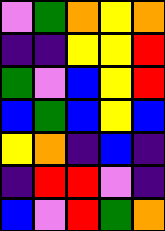[["violet", "green", "orange", "yellow", "orange"], ["indigo", "indigo", "yellow", "yellow", "red"], ["green", "violet", "blue", "yellow", "red"], ["blue", "green", "blue", "yellow", "blue"], ["yellow", "orange", "indigo", "blue", "indigo"], ["indigo", "red", "red", "violet", "indigo"], ["blue", "violet", "red", "green", "orange"]]